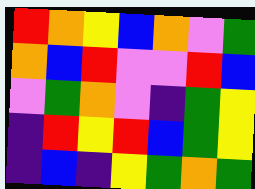[["red", "orange", "yellow", "blue", "orange", "violet", "green"], ["orange", "blue", "red", "violet", "violet", "red", "blue"], ["violet", "green", "orange", "violet", "indigo", "green", "yellow"], ["indigo", "red", "yellow", "red", "blue", "green", "yellow"], ["indigo", "blue", "indigo", "yellow", "green", "orange", "green"]]